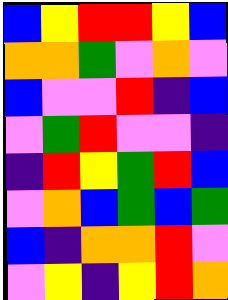[["blue", "yellow", "red", "red", "yellow", "blue"], ["orange", "orange", "green", "violet", "orange", "violet"], ["blue", "violet", "violet", "red", "indigo", "blue"], ["violet", "green", "red", "violet", "violet", "indigo"], ["indigo", "red", "yellow", "green", "red", "blue"], ["violet", "orange", "blue", "green", "blue", "green"], ["blue", "indigo", "orange", "orange", "red", "violet"], ["violet", "yellow", "indigo", "yellow", "red", "orange"]]